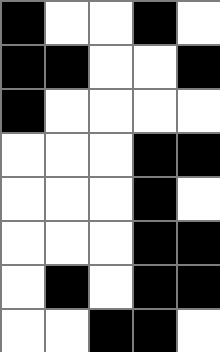[["black", "white", "white", "black", "white"], ["black", "black", "white", "white", "black"], ["black", "white", "white", "white", "white"], ["white", "white", "white", "black", "black"], ["white", "white", "white", "black", "white"], ["white", "white", "white", "black", "black"], ["white", "black", "white", "black", "black"], ["white", "white", "black", "black", "white"]]